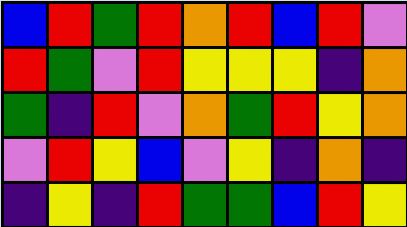[["blue", "red", "green", "red", "orange", "red", "blue", "red", "violet"], ["red", "green", "violet", "red", "yellow", "yellow", "yellow", "indigo", "orange"], ["green", "indigo", "red", "violet", "orange", "green", "red", "yellow", "orange"], ["violet", "red", "yellow", "blue", "violet", "yellow", "indigo", "orange", "indigo"], ["indigo", "yellow", "indigo", "red", "green", "green", "blue", "red", "yellow"]]